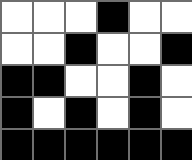[["white", "white", "white", "black", "white", "white"], ["white", "white", "black", "white", "white", "black"], ["black", "black", "white", "white", "black", "white"], ["black", "white", "black", "white", "black", "white"], ["black", "black", "black", "black", "black", "black"]]